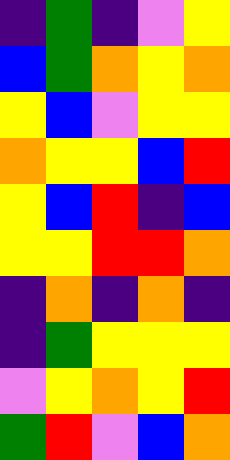[["indigo", "green", "indigo", "violet", "yellow"], ["blue", "green", "orange", "yellow", "orange"], ["yellow", "blue", "violet", "yellow", "yellow"], ["orange", "yellow", "yellow", "blue", "red"], ["yellow", "blue", "red", "indigo", "blue"], ["yellow", "yellow", "red", "red", "orange"], ["indigo", "orange", "indigo", "orange", "indigo"], ["indigo", "green", "yellow", "yellow", "yellow"], ["violet", "yellow", "orange", "yellow", "red"], ["green", "red", "violet", "blue", "orange"]]